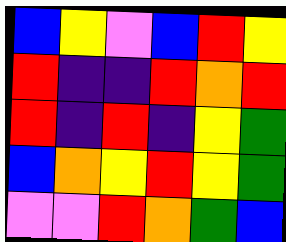[["blue", "yellow", "violet", "blue", "red", "yellow"], ["red", "indigo", "indigo", "red", "orange", "red"], ["red", "indigo", "red", "indigo", "yellow", "green"], ["blue", "orange", "yellow", "red", "yellow", "green"], ["violet", "violet", "red", "orange", "green", "blue"]]